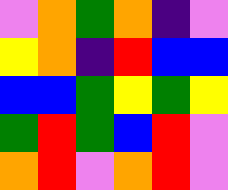[["violet", "orange", "green", "orange", "indigo", "violet"], ["yellow", "orange", "indigo", "red", "blue", "blue"], ["blue", "blue", "green", "yellow", "green", "yellow"], ["green", "red", "green", "blue", "red", "violet"], ["orange", "red", "violet", "orange", "red", "violet"]]